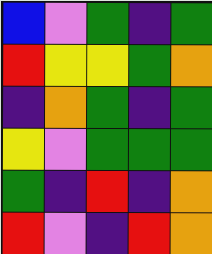[["blue", "violet", "green", "indigo", "green"], ["red", "yellow", "yellow", "green", "orange"], ["indigo", "orange", "green", "indigo", "green"], ["yellow", "violet", "green", "green", "green"], ["green", "indigo", "red", "indigo", "orange"], ["red", "violet", "indigo", "red", "orange"]]